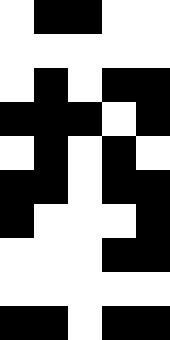[["white", "black", "black", "white", "white"], ["white", "white", "white", "white", "white"], ["white", "black", "white", "black", "black"], ["black", "black", "black", "white", "black"], ["white", "black", "white", "black", "white"], ["black", "black", "white", "black", "black"], ["black", "white", "white", "white", "black"], ["white", "white", "white", "black", "black"], ["white", "white", "white", "white", "white"], ["black", "black", "white", "black", "black"]]